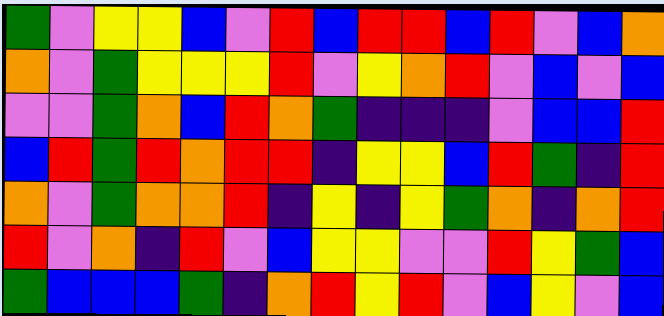[["green", "violet", "yellow", "yellow", "blue", "violet", "red", "blue", "red", "red", "blue", "red", "violet", "blue", "orange"], ["orange", "violet", "green", "yellow", "yellow", "yellow", "red", "violet", "yellow", "orange", "red", "violet", "blue", "violet", "blue"], ["violet", "violet", "green", "orange", "blue", "red", "orange", "green", "indigo", "indigo", "indigo", "violet", "blue", "blue", "red"], ["blue", "red", "green", "red", "orange", "red", "red", "indigo", "yellow", "yellow", "blue", "red", "green", "indigo", "red"], ["orange", "violet", "green", "orange", "orange", "red", "indigo", "yellow", "indigo", "yellow", "green", "orange", "indigo", "orange", "red"], ["red", "violet", "orange", "indigo", "red", "violet", "blue", "yellow", "yellow", "violet", "violet", "red", "yellow", "green", "blue"], ["green", "blue", "blue", "blue", "green", "indigo", "orange", "red", "yellow", "red", "violet", "blue", "yellow", "violet", "blue"]]